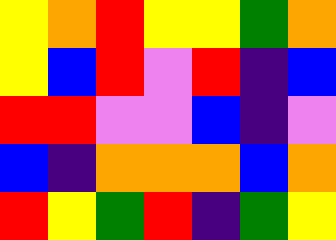[["yellow", "orange", "red", "yellow", "yellow", "green", "orange"], ["yellow", "blue", "red", "violet", "red", "indigo", "blue"], ["red", "red", "violet", "violet", "blue", "indigo", "violet"], ["blue", "indigo", "orange", "orange", "orange", "blue", "orange"], ["red", "yellow", "green", "red", "indigo", "green", "yellow"]]